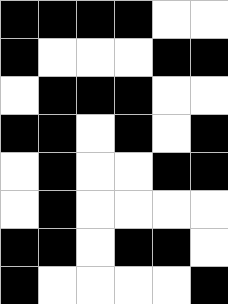[["black", "black", "black", "black", "white", "white"], ["black", "white", "white", "white", "black", "black"], ["white", "black", "black", "black", "white", "white"], ["black", "black", "white", "black", "white", "black"], ["white", "black", "white", "white", "black", "black"], ["white", "black", "white", "white", "white", "white"], ["black", "black", "white", "black", "black", "white"], ["black", "white", "white", "white", "white", "black"]]